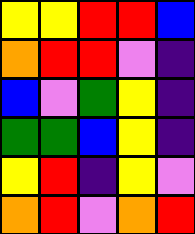[["yellow", "yellow", "red", "red", "blue"], ["orange", "red", "red", "violet", "indigo"], ["blue", "violet", "green", "yellow", "indigo"], ["green", "green", "blue", "yellow", "indigo"], ["yellow", "red", "indigo", "yellow", "violet"], ["orange", "red", "violet", "orange", "red"]]